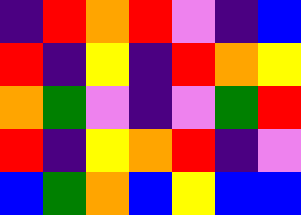[["indigo", "red", "orange", "red", "violet", "indigo", "blue"], ["red", "indigo", "yellow", "indigo", "red", "orange", "yellow"], ["orange", "green", "violet", "indigo", "violet", "green", "red"], ["red", "indigo", "yellow", "orange", "red", "indigo", "violet"], ["blue", "green", "orange", "blue", "yellow", "blue", "blue"]]